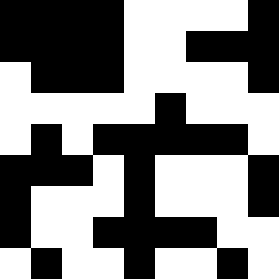[["black", "black", "black", "black", "white", "white", "white", "white", "black"], ["black", "black", "black", "black", "white", "white", "black", "black", "black"], ["white", "black", "black", "black", "white", "white", "white", "white", "black"], ["white", "white", "white", "white", "white", "black", "white", "white", "white"], ["white", "black", "white", "black", "black", "black", "black", "black", "white"], ["black", "black", "black", "white", "black", "white", "white", "white", "black"], ["black", "white", "white", "white", "black", "white", "white", "white", "black"], ["black", "white", "white", "black", "black", "black", "black", "white", "white"], ["white", "black", "white", "white", "black", "white", "white", "black", "white"]]